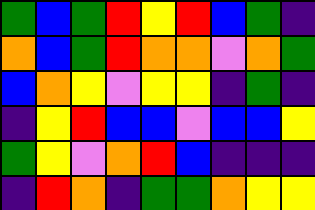[["green", "blue", "green", "red", "yellow", "red", "blue", "green", "indigo"], ["orange", "blue", "green", "red", "orange", "orange", "violet", "orange", "green"], ["blue", "orange", "yellow", "violet", "yellow", "yellow", "indigo", "green", "indigo"], ["indigo", "yellow", "red", "blue", "blue", "violet", "blue", "blue", "yellow"], ["green", "yellow", "violet", "orange", "red", "blue", "indigo", "indigo", "indigo"], ["indigo", "red", "orange", "indigo", "green", "green", "orange", "yellow", "yellow"]]